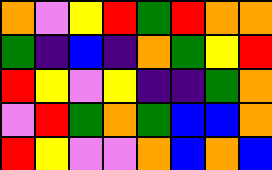[["orange", "violet", "yellow", "red", "green", "red", "orange", "orange"], ["green", "indigo", "blue", "indigo", "orange", "green", "yellow", "red"], ["red", "yellow", "violet", "yellow", "indigo", "indigo", "green", "orange"], ["violet", "red", "green", "orange", "green", "blue", "blue", "orange"], ["red", "yellow", "violet", "violet", "orange", "blue", "orange", "blue"]]